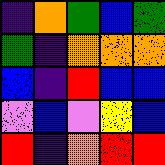[["indigo", "orange", "green", "blue", "green"], ["green", "indigo", "orange", "orange", "orange"], ["blue", "indigo", "red", "blue", "blue"], ["violet", "blue", "violet", "yellow", "blue"], ["red", "indigo", "orange", "red", "red"]]